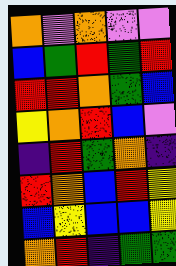[["orange", "violet", "orange", "violet", "violet"], ["blue", "green", "red", "green", "red"], ["red", "red", "orange", "green", "blue"], ["yellow", "orange", "red", "blue", "violet"], ["indigo", "red", "green", "orange", "indigo"], ["red", "orange", "blue", "red", "yellow"], ["blue", "yellow", "blue", "blue", "yellow"], ["orange", "red", "indigo", "green", "green"]]